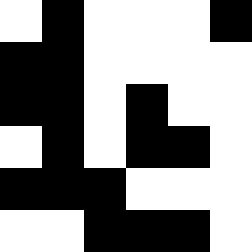[["white", "black", "white", "white", "white", "black"], ["black", "black", "white", "white", "white", "white"], ["black", "black", "white", "black", "white", "white"], ["white", "black", "white", "black", "black", "white"], ["black", "black", "black", "white", "white", "white"], ["white", "white", "black", "black", "black", "white"]]